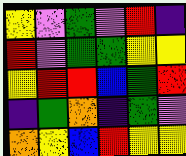[["yellow", "violet", "green", "violet", "red", "indigo"], ["red", "violet", "green", "green", "yellow", "yellow"], ["yellow", "red", "red", "blue", "green", "red"], ["indigo", "green", "orange", "indigo", "green", "violet"], ["orange", "yellow", "blue", "red", "yellow", "yellow"]]